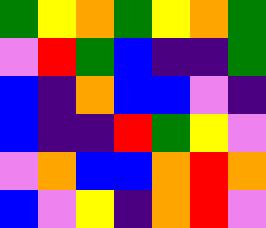[["green", "yellow", "orange", "green", "yellow", "orange", "green"], ["violet", "red", "green", "blue", "indigo", "indigo", "green"], ["blue", "indigo", "orange", "blue", "blue", "violet", "indigo"], ["blue", "indigo", "indigo", "red", "green", "yellow", "violet"], ["violet", "orange", "blue", "blue", "orange", "red", "orange"], ["blue", "violet", "yellow", "indigo", "orange", "red", "violet"]]